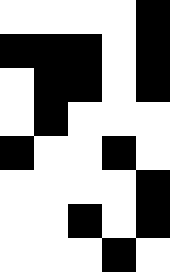[["white", "white", "white", "white", "black"], ["black", "black", "black", "white", "black"], ["white", "black", "black", "white", "black"], ["white", "black", "white", "white", "white"], ["black", "white", "white", "black", "white"], ["white", "white", "white", "white", "black"], ["white", "white", "black", "white", "black"], ["white", "white", "white", "black", "white"]]